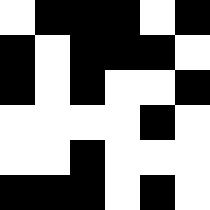[["white", "black", "black", "black", "white", "black"], ["black", "white", "black", "black", "black", "white"], ["black", "white", "black", "white", "white", "black"], ["white", "white", "white", "white", "black", "white"], ["white", "white", "black", "white", "white", "white"], ["black", "black", "black", "white", "black", "white"]]